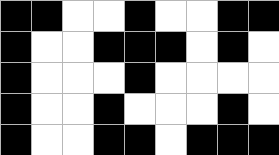[["black", "black", "white", "white", "black", "white", "white", "black", "black"], ["black", "white", "white", "black", "black", "black", "white", "black", "white"], ["black", "white", "white", "white", "black", "white", "white", "white", "white"], ["black", "white", "white", "black", "white", "white", "white", "black", "white"], ["black", "white", "white", "black", "black", "white", "black", "black", "black"]]